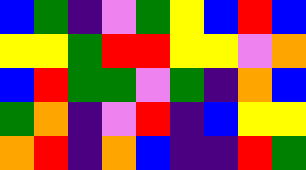[["blue", "green", "indigo", "violet", "green", "yellow", "blue", "red", "blue"], ["yellow", "yellow", "green", "red", "red", "yellow", "yellow", "violet", "orange"], ["blue", "red", "green", "green", "violet", "green", "indigo", "orange", "blue"], ["green", "orange", "indigo", "violet", "red", "indigo", "blue", "yellow", "yellow"], ["orange", "red", "indigo", "orange", "blue", "indigo", "indigo", "red", "green"]]